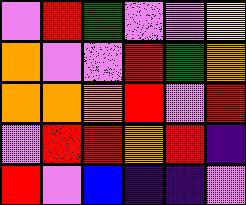[["violet", "red", "green", "violet", "violet", "yellow"], ["orange", "violet", "violet", "red", "green", "orange"], ["orange", "orange", "orange", "red", "violet", "red"], ["violet", "red", "red", "orange", "red", "indigo"], ["red", "violet", "blue", "indigo", "indigo", "violet"]]